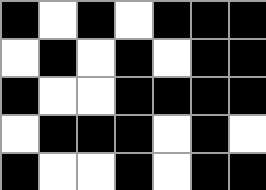[["black", "white", "black", "white", "black", "black", "black"], ["white", "black", "white", "black", "white", "black", "black"], ["black", "white", "white", "black", "black", "black", "black"], ["white", "black", "black", "black", "white", "black", "white"], ["black", "white", "white", "black", "white", "black", "black"]]